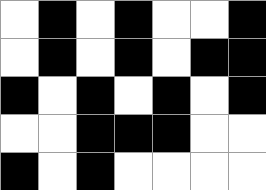[["white", "black", "white", "black", "white", "white", "black"], ["white", "black", "white", "black", "white", "black", "black"], ["black", "white", "black", "white", "black", "white", "black"], ["white", "white", "black", "black", "black", "white", "white"], ["black", "white", "black", "white", "white", "white", "white"]]